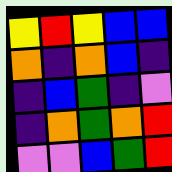[["yellow", "red", "yellow", "blue", "blue"], ["orange", "indigo", "orange", "blue", "indigo"], ["indigo", "blue", "green", "indigo", "violet"], ["indigo", "orange", "green", "orange", "red"], ["violet", "violet", "blue", "green", "red"]]